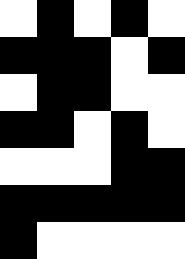[["white", "black", "white", "black", "white"], ["black", "black", "black", "white", "black"], ["white", "black", "black", "white", "white"], ["black", "black", "white", "black", "white"], ["white", "white", "white", "black", "black"], ["black", "black", "black", "black", "black"], ["black", "white", "white", "white", "white"]]